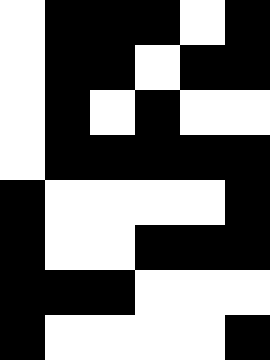[["white", "black", "black", "black", "white", "black"], ["white", "black", "black", "white", "black", "black"], ["white", "black", "white", "black", "white", "white"], ["white", "black", "black", "black", "black", "black"], ["black", "white", "white", "white", "white", "black"], ["black", "white", "white", "black", "black", "black"], ["black", "black", "black", "white", "white", "white"], ["black", "white", "white", "white", "white", "black"]]